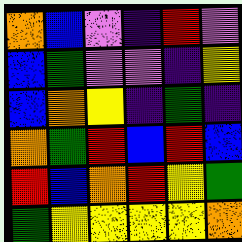[["orange", "blue", "violet", "indigo", "red", "violet"], ["blue", "green", "violet", "violet", "indigo", "yellow"], ["blue", "orange", "yellow", "indigo", "green", "indigo"], ["orange", "green", "red", "blue", "red", "blue"], ["red", "blue", "orange", "red", "yellow", "green"], ["green", "yellow", "yellow", "yellow", "yellow", "orange"]]